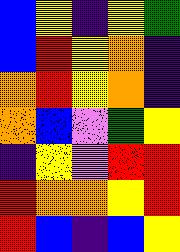[["blue", "yellow", "indigo", "yellow", "green"], ["blue", "red", "yellow", "orange", "indigo"], ["orange", "red", "yellow", "orange", "indigo"], ["orange", "blue", "violet", "green", "yellow"], ["indigo", "yellow", "violet", "red", "red"], ["red", "orange", "orange", "yellow", "red"], ["red", "blue", "indigo", "blue", "yellow"]]